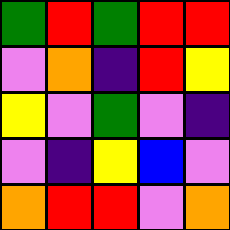[["green", "red", "green", "red", "red"], ["violet", "orange", "indigo", "red", "yellow"], ["yellow", "violet", "green", "violet", "indigo"], ["violet", "indigo", "yellow", "blue", "violet"], ["orange", "red", "red", "violet", "orange"]]